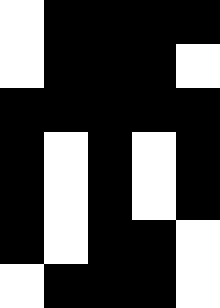[["white", "black", "black", "black", "black"], ["white", "black", "black", "black", "white"], ["black", "black", "black", "black", "black"], ["black", "white", "black", "white", "black"], ["black", "white", "black", "white", "black"], ["black", "white", "black", "black", "white"], ["white", "black", "black", "black", "white"]]